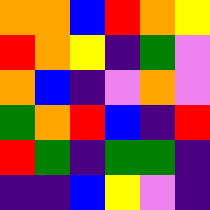[["orange", "orange", "blue", "red", "orange", "yellow"], ["red", "orange", "yellow", "indigo", "green", "violet"], ["orange", "blue", "indigo", "violet", "orange", "violet"], ["green", "orange", "red", "blue", "indigo", "red"], ["red", "green", "indigo", "green", "green", "indigo"], ["indigo", "indigo", "blue", "yellow", "violet", "indigo"]]